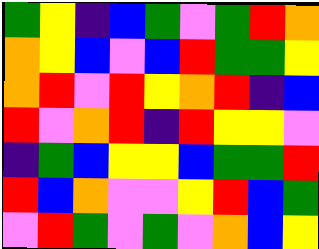[["green", "yellow", "indigo", "blue", "green", "violet", "green", "red", "orange"], ["orange", "yellow", "blue", "violet", "blue", "red", "green", "green", "yellow"], ["orange", "red", "violet", "red", "yellow", "orange", "red", "indigo", "blue"], ["red", "violet", "orange", "red", "indigo", "red", "yellow", "yellow", "violet"], ["indigo", "green", "blue", "yellow", "yellow", "blue", "green", "green", "red"], ["red", "blue", "orange", "violet", "violet", "yellow", "red", "blue", "green"], ["violet", "red", "green", "violet", "green", "violet", "orange", "blue", "yellow"]]